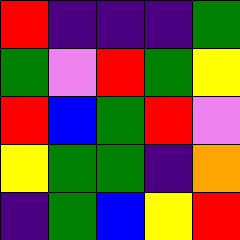[["red", "indigo", "indigo", "indigo", "green"], ["green", "violet", "red", "green", "yellow"], ["red", "blue", "green", "red", "violet"], ["yellow", "green", "green", "indigo", "orange"], ["indigo", "green", "blue", "yellow", "red"]]